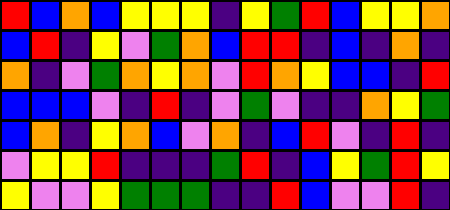[["red", "blue", "orange", "blue", "yellow", "yellow", "yellow", "indigo", "yellow", "green", "red", "blue", "yellow", "yellow", "orange"], ["blue", "red", "indigo", "yellow", "violet", "green", "orange", "blue", "red", "red", "indigo", "blue", "indigo", "orange", "indigo"], ["orange", "indigo", "violet", "green", "orange", "yellow", "orange", "violet", "red", "orange", "yellow", "blue", "blue", "indigo", "red"], ["blue", "blue", "blue", "violet", "indigo", "red", "indigo", "violet", "green", "violet", "indigo", "indigo", "orange", "yellow", "green"], ["blue", "orange", "indigo", "yellow", "orange", "blue", "violet", "orange", "indigo", "blue", "red", "violet", "indigo", "red", "indigo"], ["violet", "yellow", "yellow", "red", "indigo", "indigo", "indigo", "green", "red", "indigo", "blue", "yellow", "green", "red", "yellow"], ["yellow", "violet", "violet", "yellow", "green", "green", "green", "indigo", "indigo", "red", "blue", "violet", "violet", "red", "indigo"]]